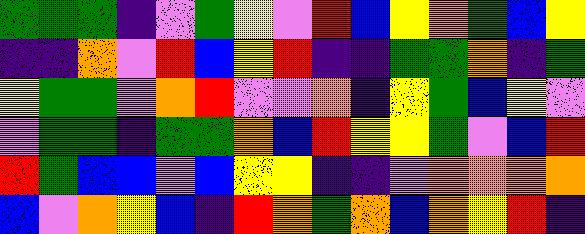[["green", "green", "green", "indigo", "violet", "green", "yellow", "violet", "red", "blue", "yellow", "orange", "green", "blue", "yellow"], ["indigo", "indigo", "orange", "violet", "red", "blue", "yellow", "red", "indigo", "indigo", "green", "green", "orange", "indigo", "green"], ["yellow", "green", "green", "violet", "orange", "red", "violet", "violet", "orange", "indigo", "yellow", "green", "blue", "yellow", "violet"], ["violet", "green", "green", "indigo", "green", "green", "orange", "blue", "red", "yellow", "yellow", "green", "violet", "blue", "red"], ["red", "green", "blue", "blue", "violet", "blue", "yellow", "yellow", "indigo", "indigo", "violet", "orange", "orange", "orange", "orange"], ["blue", "violet", "orange", "yellow", "blue", "indigo", "red", "orange", "green", "orange", "blue", "orange", "yellow", "red", "indigo"]]